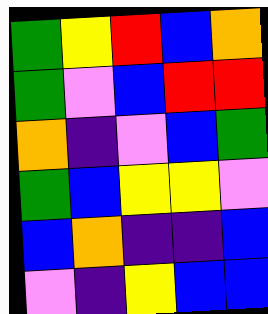[["green", "yellow", "red", "blue", "orange"], ["green", "violet", "blue", "red", "red"], ["orange", "indigo", "violet", "blue", "green"], ["green", "blue", "yellow", "yellow", "violet"], ["blue", "orange", "indigo", "indigo", "blue"], ["violet", "indigo", "yellow", "blue", "blue"]]